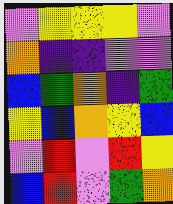[["violet", "yellow", "yellow", "yellow", "violet"], ["orange", "indigo", "indigo", "violet", "violet"], ["blue", "green", "orange", "indigo", "green"], ["yellow", "blue", "orange", "yellow", "blue"], ["violet", "red", "violet", "red", "yellow"], ["blue", "red", "violet", "green", "orange"]]